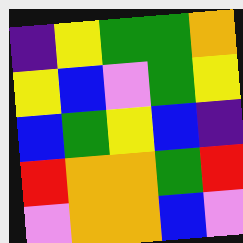[["indigo", "yellow", "green", "green", "orange"], ["yellow", "blue", "violet", "green", "yellow"], ["blue", "green", "yellow", "blue", "indigo"], ["red", "orange", "orange", "green", "red"], ["violet", "orange", "orange", "blue", "violet"]]